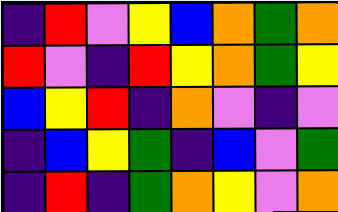[["indigo", "red", "violet", "yellow", "blue", "orange", "green", "orange"], ["red", "violet", "indigo", "red", "yellow", "orange", "green", "yellow"], ["blue", "yellow", "red", "indigo", "orange", "violet", "indigo", "violet"], ["indigo", "blue", "yellow", "green", "indigo", "blue", "violet", "green"], ["indigo", "red", "indigo", "green", "orange", "yellow", "violet", "orange"]]